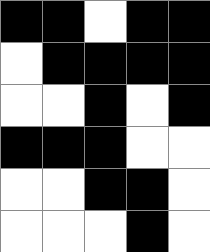[["black", "black", "white", "black", "black"], ["white", "black", "black", "black", "black"], ["white", "white", "black", "white", "black"], ["black", "black", "black", "white", "white"], ["white", "white", "black", "black", "white"], ["white", "white", "white", "black", "white"]]